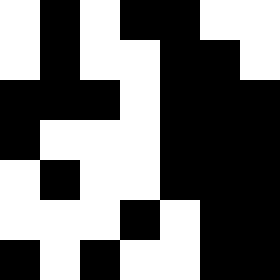[["white", "black", "white", "black", "black", "white", "white"], ["white", "black", "white", "white", "black", "black", "white"], ["black", "black", "black", "white", "black", "black", "black"], ["black", "white", "white", "white", "black", "black", "black"], ["white", "black", "white", "white", "black", "black", "black"], ["white", "white", "white", "black", "white", "black", "black"], ["black", "white", "black", "white", "white", "black", "black"]]